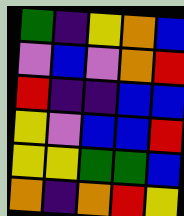[["green", "indigo", "yellow", "orange", "blue"], ["violet", "blue", "violet", "orange", "red"], ["red", "indigo", "indigo", "blue", "blue"], ["yellow", "violet", "blue", "blue", "red"], ["yellow", "yellow", "green", "green", "blue"], ["orange", "indigo", "orange", "red", "yellow"]]